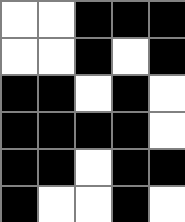[["white", "white", "black", "black", "black"], ["white", "white", "black", "white", "black"], ["black", "black", "white", "black", "white"], ["black", "black", "black", "black", "white"], ["black", "black", "white", "black", "black"], ["black", "white", "white", "black", "white"]]